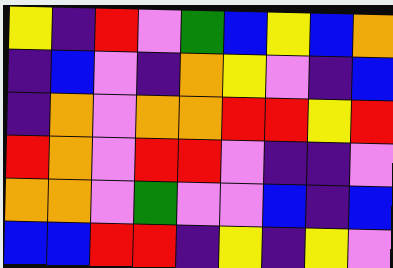[["yellow", "indigo", "red", "violet", "green", "blue", "yellow", "blue", "orange"], ["indigo", "blue", "violet", "indigo", "orange", "yellow", "violet", "indigo", "blue"], ["indigo", "orange", "violet", "orange", "orange", "red", "red", "yellow", "red"], ["red", "orange", "violet", "red", "red", "violet", "indigo", "indigo", "violet"], ["orange", "orange", "violet", "green", "violet", "violet", "blue", "indigo", "blue"], ["blue", "blue", "red", "red", "indigo", "yellow", "indigo", "yellow", "violet"]]